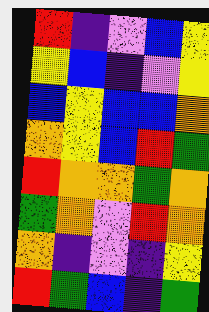[["red", "indigo", "violet", "blue", "yellow"], ["yellow", "blue", "indigo", "violet", "yellow"], ["blue", "yellow", "blue", "blue", "orange"], ["orange", "yellow", "blue", "red", "green"], ["red", "orange", "orange", "green", "orange"], ["green", "orange", "violet", "red", "orange"], ["orange", "indigo", "violet", "indigo", "yellow"], ["red", "green", "blue", "indigo", "green"]]